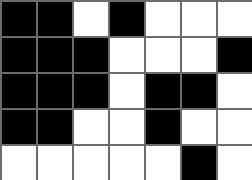[["black", "black", "white", "black", "white", "white", "white"], ["black", "black", "black", "white", "white", "white", "black"], ["black", "black", "black", "white", "black", "black", "white"], ["black", "black", "white", "white", "black", "white", "white"], ["white", "white", "white", "white", "white", "black", "white"]]